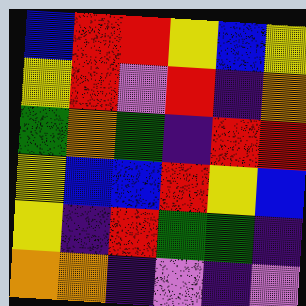[["blue", "red", "red", "yellow", "blue", "yellow"], ["yellow", "red", "violet", "red", "indigo", "orange"], ["green", "orange", "green", "indigo", "red", "red"], ["yellow", "blue", "blue", "red", "yellow", "blue"], ["yellow", "indigo", "red", "green", "green", "indigo"], ["orange", "orange", "indigo", "violet", "indigo", "violet"]]